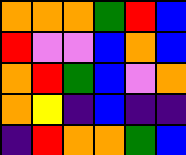[["orange", "orange", "orange", "green", "red", "blue"], ["red", "violet", "violet", "blue", "orange", "blue"], ["orange", "red", "green", "blue", "violet", "orange"], ["orange", "yellow", "indigo", "blue", "indigo", "indigo"], ["indigo", "red", "orange", "orange", "green", "blue"]]